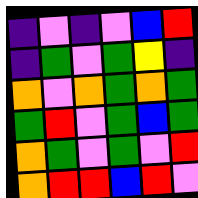[["indigo", "violet", "indigo", "violet", "blue", "red"], ["indigo", "green", "violet", "green", "yellow", "indigo"], ["orange", "violet", "orange", "green", "orange", "green"], ["green", "red", "violet", "green", "blue", "green"], ["orange", "green", "violet", "green", "violet", "red"], ["orange", "red", "red", "blue", "red", "violet"]]